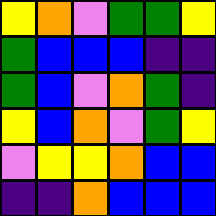[["yellow", "orange", "violet", "green", "green", "yellow"], ["green", "blue", "blue", "blue", "indigo", "indigo"], ["green", "blue", "violet", "orange", "green", "indigo"], ["yellow", "blue", "orange", "violet", "green", "yellow"], ["violet", "yellow", "yellow", "orange", "blue", "blue"], ["indigo", "indigo", "orange", "blue", "blue", "blue"]]